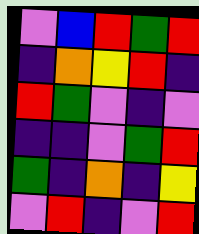[["violet", "blue", "red", "green", "red"], ["indigo", "orange", "yellow", "red", "indigo"], ["red", "green", "violet", "indigo", "violet"], ["indigo", "indigo", "violet", "green", "red"], ["green", "indigo", "orange", "indigo", "yellow"], ["violet", "red", "indigo", "violet", "red"]]